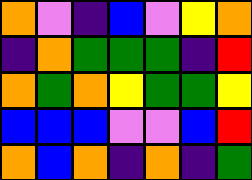[["orange", "violet", "indigo", "blue", "violet", "yellow", "orange"], ["indigo", "orange", "green", "green", "green", "indigo", "red"], ["orange", "green", "orange", "yellow", "green", "green", "yellow"], ["blue", "blue", "blue", "violet", "violet", "blue", "red"], ["orange", "blue", "orange", "indigo", "orange", "indigo", "green"]]